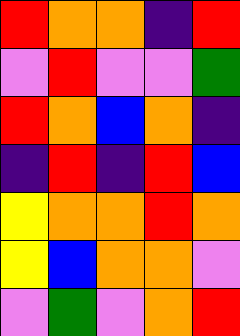[["red", "orange", "orange", "indigo", "red"], ["violet", "red", "violet", "violet", "green"], ["red", "orange", "blue", "orange", "indigo"], ["indigo", "red", "indigo", "red", "blue"], ["yellow", "orange", "orange", "red", "orange"], ["yellow", "blue", "orange", "orange", "violet"], ["violet", "green", "violet", "orange", "red"]]